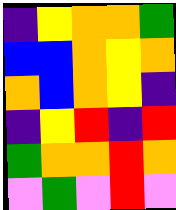[["indigo", "yellow", "orange", "orange", "green"], ["blue", "blue", "orange", "yellow", "orange"], ["orange", "blue", "orange", "yellow", "indigo"], ["indigo", "yellow", "red", "indigo", "red"], ["green", "orange", "orange", "red", "orange"], ["violet", "green", "violet", "red", "violet"]]